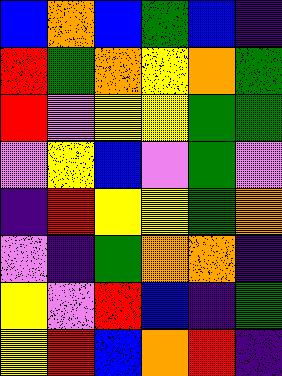[["blue", "orange", "blue", "green", "blue", "indigo"], ["red", "green", "orange", "yellow", "orange", "green"], ["red", "violet", "yellow", "yellow", "green", "green"], ["violet", "yellow", "blue", "violet", "green", "violet"], ["indigo", "red", "yellow", "yellow", "green", "orange"], ["violet", "indigo", "green", "orange", "orange", "indigo"], ["yellow", "violet", "red", "blue", "indigo", "green"], ["yellow", "red", "blue", "orange", "red", "indigo"]]